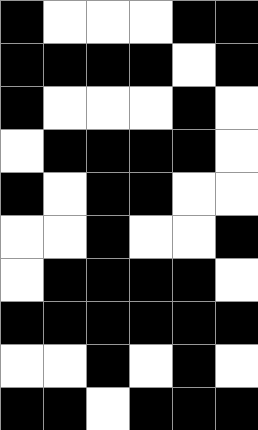[["black", "white", "white", "white", "black", "black"], ["black", "black", "black", "black", "white", "black"], ["black", "white", "white", "white", "black", "white"], ["white", "black", "black", "black", "black", "white"], ["black", "white", "black", "black", "white", "white"], ["white", "white", "black", "white", "white", "black"], ["white", "black", "black", "black", "black", "white"], ["black", "black", "black", "black", "black", "black"], ["white", "white", "black", "white", "black", "white"], ["black", "black", "white", "black", "black", "black"]]